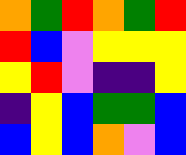[["orange", "green", "red", "orange", "green", "red"], ["red", "blue", "violet", "yellow", "yellow", "yellow"], ["yellow", "red", "violet", "indigo", "indigo", "yellow"], ["indigo", "yellow", "blue", "green", "green", "blue"], ["blue", "yellow", "blue", "orange", "violet", "blue"]]